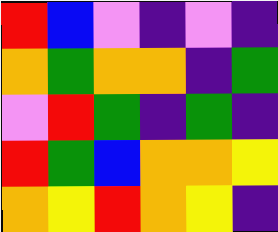[["red", "blue", "violet", "indigo", "violet", "indigo"], ["orange", "green", "orange", "orange", "indigo", "green"], ["violet", "red", "green", "indigo", "green", "indigo"], ["red", "green", "blue", "orange", "orange", "yellow"], ["orange", "yellow", "red", "orange", "yellow", "indigo"]]